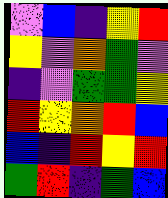[["violet", "blue", "indigo", "yellow", "red"], ["yellow", "violet", "orange", "green", "violet"], ["indigo", "violet", "green", "green", "yellow"], ["red", "yellow", "orange", "red", "blue"], ["blue", "indigo", "red", "yellow", "red"], ["green", "red", "indigo", "green", "blue"]]